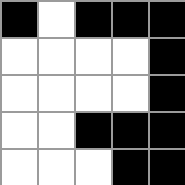[["black", "white", "black", "black", "black"], ["white", "white", "white", "white", "black"], ["white", "white", "white", "white", "black"], ["white", "white", "black", "black", "black"], ["white", "white", "white", "black", "black"]]